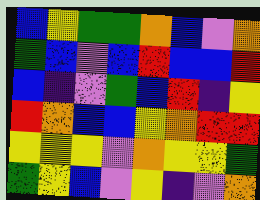[["blue", "yellow", "green", "green", "orange", "blue", "violet", "orange"], ["green", "blue", "violet", "blue", "red", "blue", "blue", "red"], ["blue", "indigo", "violet", "green", "blue", "red", "indigo", "yellow"], ["red", "orange", "blue", "blue", "yellow", "orange", "red", "red"], ["yellow", "yellow", "yellow", "violet", "orange", "yellow", "yellow", "green"], ["green", "yellow", "blue", "violet", "yellow", "indigo", "violet", "orange"]]